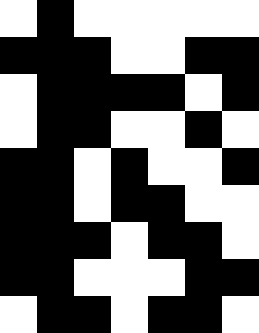[["white", "black", "white", "white", "white", "white", "white"], ["black", "black", "black", "white", "white", "black", "black"], ["white", "black", "black", "black", "black", "white", "black"], ["white", "black", "black", "white", "white", "black", "white"], ["black", "black", "white", "black", "white", "white", "black"], ["black", "black", "white", "black", "black", "white", "white"], ["black", "black", "black", "white", "black", "black", "white"], ["black", "black", "white", "white", "white", "black", "black"], ["white", "black", "black", "white", "black", "black", "white"]]